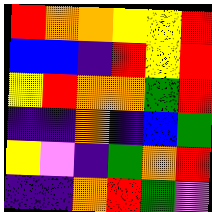[["red", "orange", "orange", "yellow", "yellow", "red"], ["blue", "blue", "indigo", "red", "yellow", "red"], ["yellow", "red", "orange", "orange", "green", "red"], ["indigo", "indigo", "orange", "indigo", "blue", "green"], ["yellow", "violet", "indigo", "green", "orange", "red"], ["indigo", "indigo", "orange", "red", "green", "violet"]]